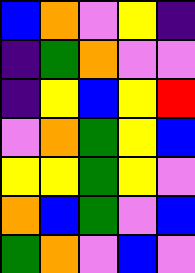[["blue", "orange", "violet", "yellow", "indigo"], ["indigo", "green", "orange", "violet", "violet"], ["indigo", "yellow", "blue", "yellow", "red"], ["violet", "orange", "green", "yellow", "blue"], ["yellow", "yellow", "green", "yellow", "violet"], ["orange", "blue", "green", "violet", "blue"], ["green", "orange", "violet", "blue", "violet"]]